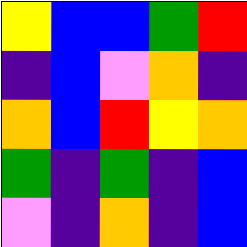[["yellow", "blue", "blue", "green", "red"], ["indigo", "blue", "violet", "orange", "indigo"], ["orange", "blue", "red", "yellow", "orange"], ["green", "indigo", "green", "indigo", "blue"], ["violet", "indigo", "orange", "indigo", "blue"]]